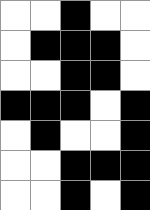[["white", "white", "black", "white", "white"], ["white", "black", "black", "black", "white"], ["white", "white", "black", "black", "white"], ["black", "black", "black", "white", "black"], ["white", "black", "white", "white", "black"], ["white", "white", "black", "black", "black"], ["white", "white", "black", "white", "black"]]